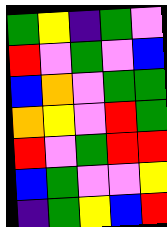[["green", "yellow", "indigo", "green", "violet"], ["red", "violet", "green", "violet", "blue"], ["blue", "orange", "violet", "green", "green"], ["orange", "yellow", "violet", "red", "green"], ["red", "violet", "green", "red", "red"], ["blue", "green", "violet", "violet", "yellow"], ["indigo", "green", "yellow", "blue", "red"]]